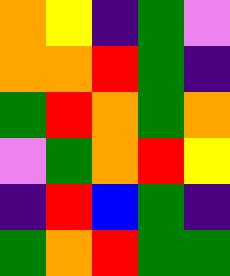[["orange", "yellow", "indigo", "green", "violet"], ["orange", "orange", "red", "green", "indigo"], ["green", "red", "orange", "green", "orange"], ["violet", "green", "orange", "red", "yellow"], ["indigo", "red", "blue", "green", "indigo"], ["green", "orange", "red", "green", "green"]]